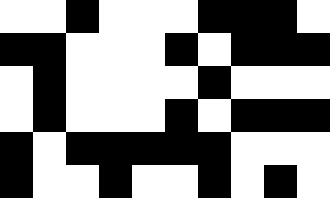[["white", "white", "black", "white", "white", "white", "black", "black", "black", "white"], ["black", "black", "white", "white", "white", "black", "white", "black", "black", "black"], ["white", "black", "white", "white", "white", "white", "black", "white", "white", "white"], ["white", "black", "white", "white", "white", "black", "white", "black", "black", "black"], ["black", "white", "black", "black", "black", "black", "black", "white", "white", "white"], ["black", "white", "white", "black", "white", "white", "black", "white", "black", "white"]]